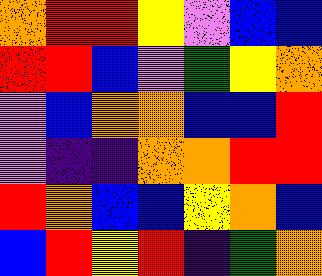[["orange", "red", "red", "yellow", "violet", "blue", "blue"], ["red", "red", "blue", "violet", "green", "yellow", "orange"], ["violet", "blue", "orange", "orange", "blue", "blue", "red"], ["violet", "indigo", "indigo", "orange", "orange", "red", "red"], ["red", "orange", "blue", "blue", "yellow", "orange", "blue"], ["blue", "red", "yellow", "red", "indigo", "green", "orange"]]